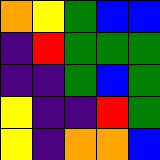[["orange", "yellow", "green", "blue", "blue"], ["indigo", "red", "green", "green", "green"], ["indigo", "indigo", "green", "blue", "green"], ["yellow", "indigo", "indigo", "red", "green"], ["yellow", "indigo", "orange", "orange", "blue"]]